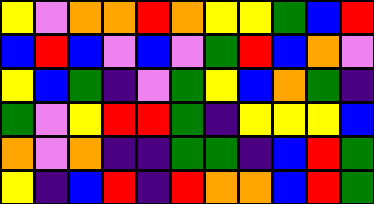[["yellow", "violet", "orange", "orange", "red", "orange", "yellow", "yellow", "green", "blue", "red"], ["blue", "red", "blue", "violet", "blue", "violet", "green", "red", "blue", "orange", "violet"], ["yellow", "blue", "green", "indigo", "violet", "green", "yellow", "blue", "orange", "green", "indigo"], ["green", "violet", "yellow", "red", "red", "green", "indigo", "yellow", "yellow", "yellow", "blue"], ["orange", "violet", "orange", "indigo", "indigo", "green", "green", "indigo", "blue", "red", "green"], ["yellow", "indigo", "blue", "red", "indigo", "red", "orange", "orange", "blue", "red", "green"]]